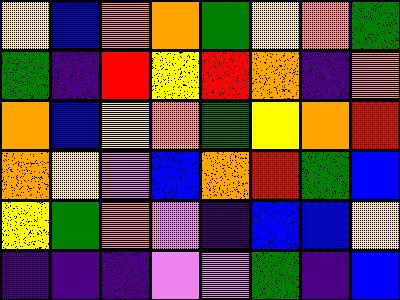[["yellow", "blue", "orange", "orange", "green", "yellow", "orange", "green"], ["green", "indigo", "red", "yellow", "red", "orange", "indigo", "orange"], ["orange", "blue", "yellow", "orange", "green", "yellow", "orange", "red"], ["orange", "yellow", "violet", "blue", "orange", "red", "green", "blue"], ["yellow", "green", "orange", "violet", "indigo", "blue", "blue", "yellow"], ["indigo", "indigo", "indigo", "violet", "violet", "green", "indigo", "blue"]]